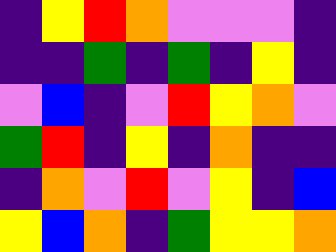[["indigo", "yellow", "red", "orange", "violet", "violet", "violet", "indigo"], ["indigo", "indigo", "green", "indigo", "green", "indigo", "yellow", "indigo"], ["violet", "blue", "indigo", "violet", "red", "yellow", "orange", "violet"], ["green", "red", "indigo", "yellow", "indigo", "orange", "indigo", "indigo"], ["indigo", "orange", "violet", "red", "violet", "yellow", "indigo", "blue"], ["yellow", "blue", "orange", "indigo", "green", "yellow", "yellow", "orange"]]